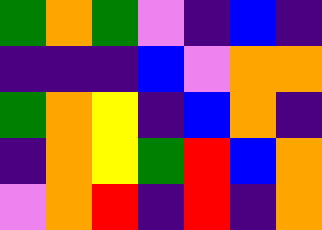[["green", "orange", "green", "violet", "indigo", "blue", "indigo"], ["indigo", "indigo", "indigo", "blue", "violet", "orange", "orange"], ["green", "orange", "yellow", "indigo", "blue", "orange", "indigo"], ["indigo", "orange", "yellow", "green", "red", "blue", "orange"], ["violet", "orange", "red", "indigo", "red", "indigo", "orange"]]